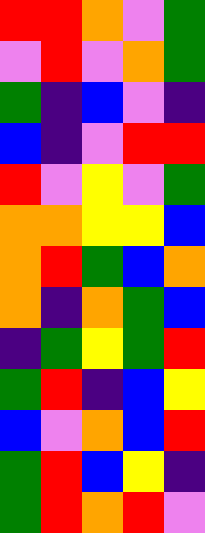[["red", "red", "orange", "violet", "green"], ["violet", "red", "violet", "orange", "green"], ["green", "indigo", "blue", "violet", "indigo"], ["blue", "indigo", "violet", "red", "red"], ["red", "violet", "yellow", "violet", "green"], ["orange", "orange", "yellow", "yellow", "blue"], ["orange", "red", "green", "blue", "orange"], ["orange", "indigo", "orange", "green", "blue"], ["indigo", "green", "yellow", "green", "red"], ["green", "red", "indigo", "blue", "yellow"], ["blue", "violet", "orange", "blue", "red"], ["green", "red", "blue", "yellow", "indigo"], ["green", "red", "orange", "red", "violet"]]